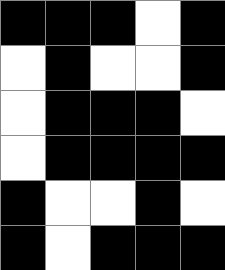[["black", "black", "black", "white", "black"], ["white", "black", "white", "white", "black"], ["white", "black", "black", "black", "white"], ["white", "black", "black", "black", "black"], ["black", "white", "white", "black", "white"], ["black", "white", "black", "black", "black"]]